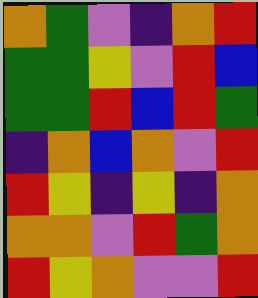[["orange", "green", "violet", "indigo", "orange", "red"], ["green", "green", "yellow", "violet", "red", "blue"], ["green", "green", "red", "blue", "red", "green"], ["indigo", "orange", "blue", "orange", "violet", "red"], ["red", "yellow", "indigo", "yellow", "indigo", "orange"], ["orange", "orange", "violet", "red", "green", "orange"], ["red", "yellow", "orange", "violet", "violet", "red"]]